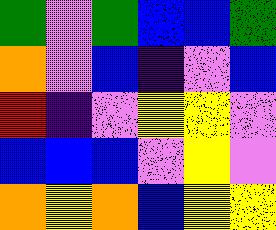[["green", "violet", "green", "blue", "blue", "green"], ["orange", "violet", "blue", "indigo", "violet", "blue"], ["red", "indigo", "violet", "yellow", "yellow", "violet"], ["blue", "blue", "blue", "violet", "yellow", "violet"], ["orange", "yellow", "orange", "blue", "yellow", "yellow"]]